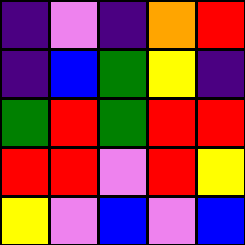[["indigo", "violet", "indigo", "orange", "red"], ["indigo", "blue", "green", "yellow", "indigo"], ["green", "red", "green", "red", "red"], ["red", "red", "violet", "red", "yellow"], ["yellow", "violet", "blue", "violet", "blue"]]